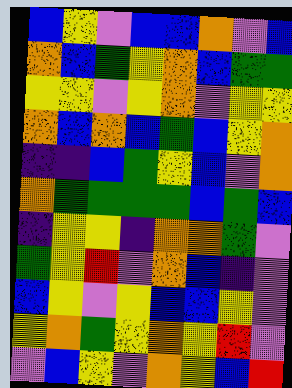[["blue", "yellow", "violet", "blue", "blue", "orange", "violet", "blue"], ["orange", "blue", "green", "yellow", "orange", "blue", "green", "green"], ["yellow", "yellow", "violet", "yellow", "orange", "violet", "yellow", "yellow"], ["orange", "blue", "orange", "blue", "green", "blue", "yellow", "orange"], ["indigo", "indigo", "blue", "green", "yellow", "blue", "violet", "orange"], ["orange", "green", "green", "green", "green", "blue", "green", "blue"], ["indigo", "yellow", "yellow", "indigo", "orange", "orange", "green", "violet"], ["green", "yellow", "red", "violet", "orange", "blue", "indigo", "violet"], ["blue", "yellow", "violet", "yellow", "blue", "blue", "yellow", "violet"], ["yellow", "orange", "green", "yellow", "orange", "yellow", "red", "violet"], ["violet", "blue", "yellow", "violet", "orange", "yellow", "blue", "red"]]